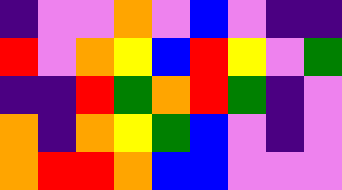[["indigo", "violet", "violet", "orange", "violet", "blue", "violet", "indigo", "indigo"], ["red", "violet", "orange", "yellow", "blue", "red", "yellow", "violet", "green"], ["indigo", "indigo", "red", "green", "orange", "red", "green", "indigo", "violet"], ["orange", "indigo", "orange", "yellow", "green", "blue", "violet", "indigo", "violet"], ["orange", "red", "red", "orange", "blue", "blue", "violet", "violet", "violet"]]